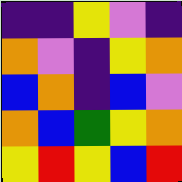[["indigo", "indigo", "yellow", "violet", "indigo"], ["orange", "violet", "indigo", "yellow", "orange"], ["blue", "orange", "indigo", "blue", "violet"], ["orange", "blue", "green", "yellow", "orange"], ["yellow", "red", "yellow", "blue", "red"]]